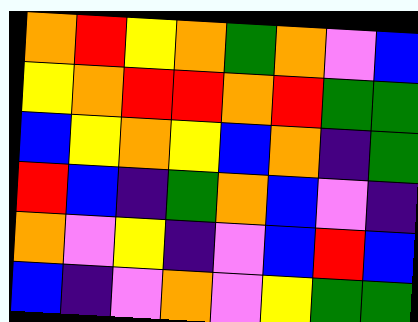[["orange", "red", "yellow", "orange", "green", "orange", "violet", "blue"], ["yellow", "orange", "red", "red", "orange", "red", "green", "green"], ["blue", "yellow", "orange", "yellow", "blue", "orange", "indigo", "green"], ["red", "blue", "indigo", "green", "orange", "blue", "violet", "indigo"], ["orange", "violet", "yellow", "indigo", "violet", "blue", "red", "blue"], ["blue", "indigo", "violet", "orange", "violet", "yellow", "green", "green"]]